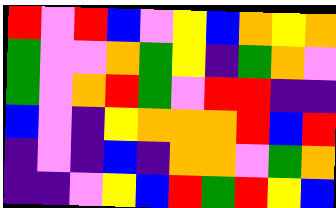[["red", "violet", "red", "blue", "violet", "yellow", "blue", "orange", "yellow", "orange"], ["green", "violet", "violet", "orange", "green", "yellow", "indigo", "green", "orange", "violet"], ["green", "violet", "orange", "red", "green", "violet", "red", "red", "indigo", "indigo"], ["blue", "violet", "indigo", "yellow", "orange", "orange", "orange", "red", "blue", "red"], ["indigo", "violet", "indigo", "blue", "indigo", "orange", "orange", "violet", "green", "orange"], ["indigo", "indigo", "violet", "yellow", "blue", "red", "green", "red", "yellow", "blue"]]